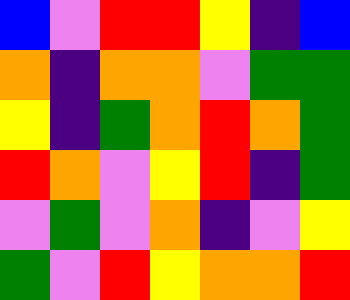[["blue", "violet", "red", "red", "yellow", "indigo", "blue"], ["orange", "indigo", "orange", "orange", "violet", "green", "green"], ["yellow", "indigo", "green", "orange", "red", "orange", "green"], ["red", "orange", "violet", "yellow", "red", "indigo", "green"], ["violet", "green", "violet", "orange", "indigo", "violet", "yellow"], ["green", "violet", "red", "yellow", "orange", "orange", "red"]]